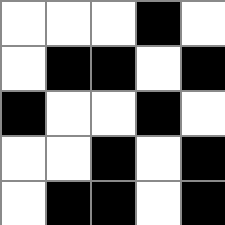[["white", "white", "white", "black", "white"], ["white", "black", "black", "white", "black"], ["black", "white", "white", "black", "white"], ["white", "white", "black", "white", "black"], ["white", "black", "black", "white", "black"]]